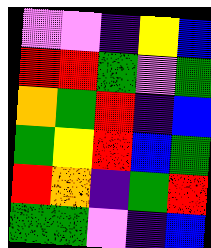[["violet", "violet", "indigo", "yellow", "blue"], ["red", "red", "green", "violet", "green"], ["orange", "green", "red", "indigo", "blue"], ["green", "yellow", "red", "blue", "green"], ["red", "orange", "indigo", "green", "red"], ["green", "green", "violet", "indigo", "blue"]]